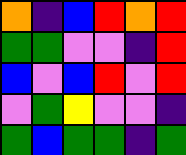[["orange", "indigo", "blue", "red", "orange", "red"], ["green", "green", "violet", "violet", "indigo", "red"], ["blue", "violet", "blue", "red", "violet", "red"], ["violet", "green", "yellow", "violet", "violet", "indigo"], ["green", "blue", "green", "green", "indigo", "green"]]